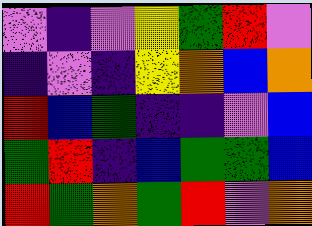[["violet", "indigo", "violet", "yellow", "green", "red", "violet"], ["indigo", "violet", "indigo", "yellow", "orange", "blue", "orange"], ["red", "blue", "green", "indigo", "indigo", "violet", "blue"], ["green", "red", "indigo", "blue", "green", "green", "blue"], ["red", "green", "orange", "green", "red", "violet", "orange"]]